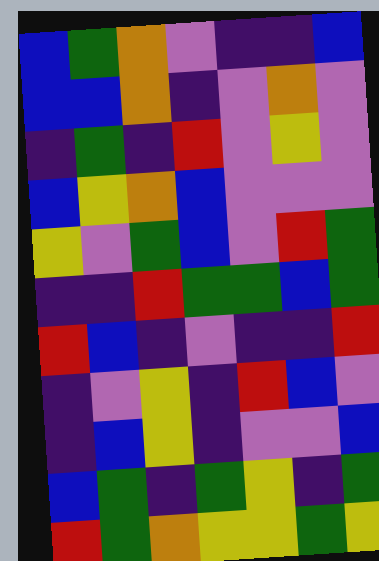[["blue", "green", "orange", "violet", "indigo", "indigo", "blue"], ["blue", "blue", "orange", "indigo", "violet", "orange", "violet"], ["indigo", "green", "indigo", "red", "violet", "yellow", "violet"], ["blue", "yellow", "orange", "blue", "violet", "violet", "violet"], ["yellow", "violet", "green", "blue", "violet", "red", "green"], ["indigo", "indigo", "red", "green", "green", "blue", "green"], ["red", "blue", "indigo", "violet", "indigo", "indigo", "red"], ["indigo", "violet", "yellow", "indigo", "red", "blue", "violet"], ["indigo", "blue", "yellow", "indigo", "violet", "violet", "blue"], ["blue", "green", "indigo", "green", "yellow", "indigo", "green"], ["red", "green", "orange", "yellow", "yellow", "green", "yellow"]]